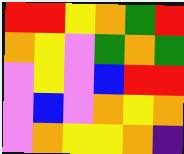[["red", "red", "yellow", "orange", "green", "red"], ["orange", "yellow", "violet", "green", "orange", "green"], ["violet", "yellow", "violet", "blue", "red", "red"], ["violet", "blue", "violet", "orange", "yellow", "orange"], ["violet", "orange", "yellow", "yellow", "orange", "indigo"]]